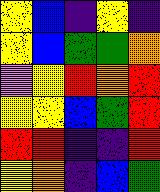[["yellow", "blue", "indigo", "yellow", "indigo"], ["yellow", "blue", "green", "green", "orange"], ["violet", "yellow", "red", "orange", "red"], ["yellow", "yellow", "blue", "green", "red"], ["red", "red", "indigo", "indigo", "red"], ["yellow", "orange", "indigo", "blue", "green"]]